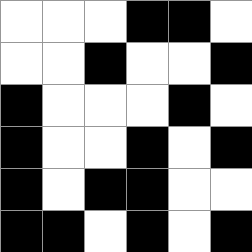[["white", "white", "white", "black", "black", "white"], ["white", "white", "black", "white", "white", "black"], ["black", "white", "white", "white", "black", "white"], ["black", "white", "white", "black", "white", "black"], ["black", "white", "black", "black", "white", "white"], ["black", "black", "white", "black", "white", "black"]]